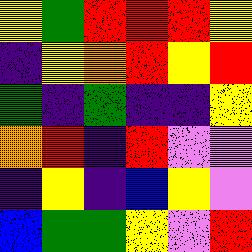[["yellow", "green", "red", "red", "red", "yellow"], ["indigo", "yellow", "orange", "red", "yellow", "red"], ["green", "indigo", "green", "indigo", "indigo", "yellow"], ["orange", "red", "indigo", "red", "violet", "violet"], ["indigo", "yellow", "indigo", "blue", "yellow", "violet"], ["blue", "green", "green", "yellow", "violet", "red"]]